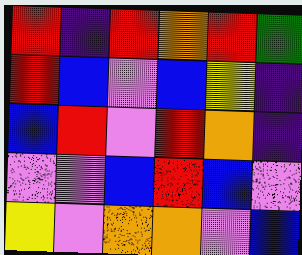[["red", "indigo", "red", "orange", "red", "green"], ["red", "blue", "violet", "blue", "yellow", "indigo"], ["blue", "red", "violet", "red", "orange", "indigo"], ["violet", "violet", "blue", "red", "blue", "violet"], ["yellow", "violet", "orange", "orange", "violet", "blue"]]